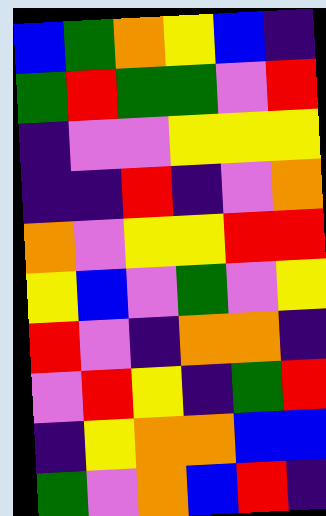[["blue", "green", "orange", "yellow", "blue", "indigo"], ["green", "red", "green", "green", "violet", "red"], ["indigo", "violet", "violet", "yellow", "yellow", "yellow"], ["indigo", "indigo", "red", "indigo", "violet", "orange"], ["orange", "violet", "yellow", "yellow", "red", "red"], ["yellow", "blue", "violet", "green", "violet", "yellow"], ["red", "violet", "indigo", "orange", "orange", "indigo"], ["violet", "red", "yellow", "indigo", "green", "red"], ["indigo", "yellow", "orange", "orange", "blue", "blue"], ["green", "violet", "orange", "blue", "red", "indigo"]]